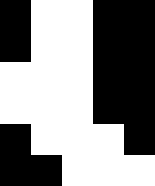[["black", "white", "white", "black", "black"], ["black", "white", "white", "black", "black"], ["white", "white", "white", "black", "black"], ["white", "white", "white", "black", "black"], ["black", "white", "white", "white", "black"], ["black", "black", "white", "white", "white"]]